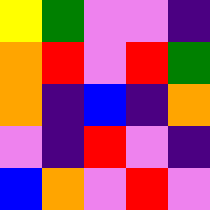[["yellow", "green", "violet", "violet", "indigo"], ["orange", "red", "violet", "red", "green"], ["orange", "indigo", "blue", "indigo", "orange"], ["violet", "indigo", "red", "violet", "indigo"], ["blue", "orange", "violet", "red", "violet"]]